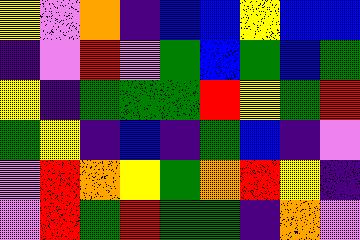[["yellow", "violet", "orange", "indigo", "blue", "blue", "yellow", "blue", "blue"], ["indigo", "violet", "red", "violet", "green", "blue", "green", "blue", "green"], ["yellow", "indigo", "green", "green", "green", "red", "yellow", "green", "red"], ["green", "yellow", "indigo", "blue", "indigo", "green", "blue", "indigo", "violet"], ["violet", "red", "orange", "yellow", "green", "orange", "red", "yellow", "indigo"], ["violet", "red", "green", "red", "green", "green", "indigo", "orange", "violet"]]